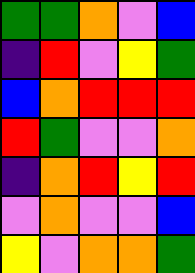[["green", "green", "orange", "violet", "blue"], ["indigo", "red", "violet", "yellow", "green"], ["blue", "orange", "red", "red", "red"], ["red", "green", "violet", "violet", "orange"], ["indigo", "orange", "red", "yellow", "red"], ["violet", "orange", "violet", "violet", "blue"], ["yellow", "violet", "orange", "orange", "green"]]